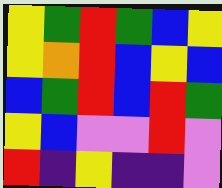[["yellow", "green", "red", "green", "blue", "yellow"], ["yellow", "orange", "red", "blue", "yellow", "blue"], ["blue", "green", "red", "blue", "red", "green"], ["yellow", "blue", "violet", "violet", "red", "violet"], ["red", "indigo", "yellow", "indigo", "indigo", "violet"]]